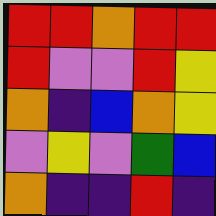[["red", "red", "orange", "red", "red"], ["red", "violet", "violet", "red", "yellow"], ["orange", "indigo", "blue", "orange", "yellow"], ["violet", "yellow", "violet", "green", "blue"], ["orange", "indigo", "indigo", "red", "indigo"]]